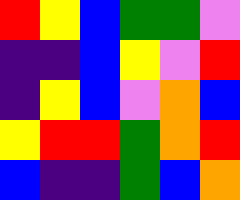[["red", "yellow", "blue", "green", "green", "violet"], ["indigo", "indigo", "blue", "yellow", "violet", "red"], ["indigo", "yellow", "blue", "violet", "orange", "blue"], ["yellow", "red", "red", "green", "orange", "red"], ["blue", "indigo", "indigo", "green", "blue", "orange"]]